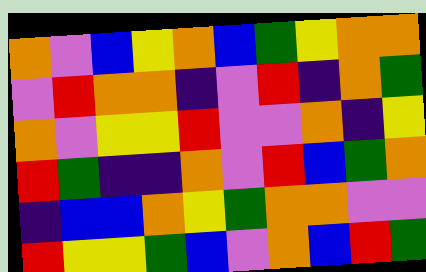[["orange", "violet", "blue", "yellow", "orange", "blue", "green", "yellow", "orange", "orange"], ["violet", "red", "orange", "orange", "indigo", "violet", "red", "indigo", "orange", "green"], ["orange", "violet", "yellow", "yellow", "red", "violet", "violet", "orange", "indigo", "yellow"], ["red", "green", "indigo", "indigo", "orange", "violet", "red", "blue", "green", "orange"], ["indigo", "blue", "blue", "orange", "yellow", "green", "orange", "orange", "violet", "violet"], ["red", "yellow", "yellow", "green", "blue", "violet", "orange", "blue", "red", "green"]]